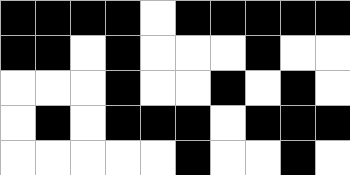[["black", "black", "black", "black", "white", "black", "black", "black", "black", "black"], ["black", "black", "white", "black", "white", "white", "white", "black", "white", "white"], ["white", "white", "white", "black", "white", "white", "black", "white", "black", "white"], ["white", "black", "white", "black", "black", "black", "white", "black", "black", "black"], ["white", "white", "white", "white", "white", "black", "white", "white", "black", "white"]]